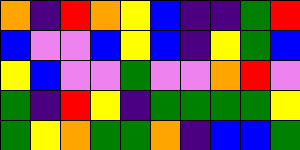[["orange", "indigo", "red", "orange", "yellow", "blue", "indigo", "indigo", "green", "red"], ["blue", "violet", "violet", "blue", "yellow", "blue", "indigo", "yellow", "green", "blue"], ["yellow", "blue", "violet", "violet", "green", "violet", "violet", "orange", "red", "violet"], ["green", "indigo", "red", "yellow", "indigo", "green", "green", "green", "green", "yellow"], ["green", "yellow", "orange", "green", "green", "orange", "indigo", "blue", "blue", "green"]]